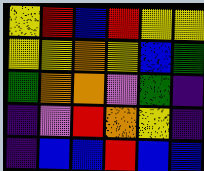[["yellow", "red", "blue", "red", "yellow", "yellow"], ["yellow", "yellow", "orange", "yellow", "blue", "green"], ["green", "orange", "orange", "violet", "green", "indigo"], ["indigo", "violet", "red", "orange", "yellow", "indigo"], ["indigo", "blue", "blue", "red", "blue", "blue"]]